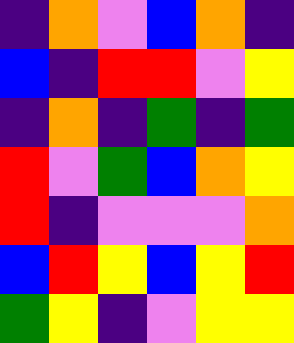[["indigo", "orange", "violet", "blue", "orange", "indigo"], ["blue", "indigo", "red", "red", "violet", "yellow"], ["indigo", "orange", "indigo", "green", "indigo", "green"], ["red", "violet", "green", "blue", "orange", "yellow"], ["red", "indigo", "violet", "violet", "violet", "orange"], ["blue", "red", "yellow", "blue", "yellow", "red"], ["green", "yellow", "indigo", "violet", "yellow", "yellow"]]